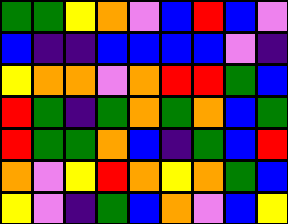[["green", "green", "yellow", "orange", "violet", "blue", "red", "blue", "violet"], ["blue", "indigo", "indigo", "blue", "blue", "blue", "blue", "violet", "indigo"], ["yellow", "orange", "orange", "violet", "orange", "red", "red", "green", "blue"], ["red", "green", "indigo", "green", "orange", "green", "orange", "blue", "green"], ["red", "green", "green", "orange", "blue", "indigo", "green", "blue", "red"], ["orange", "violet", "yellow", "red", "orange", "yellow", "orange", "green", "blue"], ["yellow", "violet", "indigo", "green", "blue", "orange", "violet", "blue", "yellow"]]